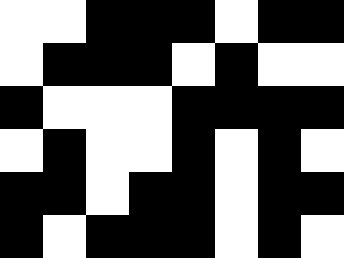[["white", "white", "black", "black", "black", "white", "black", "black"], ["white", "black", "black", "black", "white", "black", "white", "white"], ["black", "white", "white", "white", "black", "black", "black", "black"], ["white", "black", "white", "white", "black", "white", "black", "white"], ["black", "black", "white", "black", "black", "white", "black", "black"], ["black", "white", "black", "black", "black", "white", "black", "white"]]